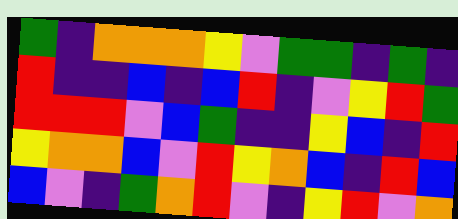[["green", "indigo", "orange", "orange", "orange", "yellow", "violet", "green", "green", "indigo", "green", "indigo"], ["red", "indigo", "indigo", "blue", "indigo", "blue", "red", "indigo", "violet", "yellow", "red", "green"], ["red", "red", "red", "violet", "blue", "green", "indigo", "indigo", "yellow", "blue", "indigo", "red"], ["yellow", "orange", "orange", "blue", "violet", "red", "yellow", "orange", "blue", "indigo", "red", "blue"], ["blue", "violet", "indigo", "green", "orange", "red", "violet", "indigo", "yellow", "red", "violet", "orange"]]